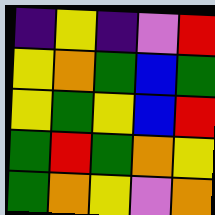[["indigo", "yellow", "indigo", "violet", "red"], ["yellow", "orange", "green", "blue", "green"], ["yellow", "green", "yellow", "blue", "red"], ["green", "red", "green", "orange", "yellow"], ["green", "orange", "yellow", "violet", "orange"]]